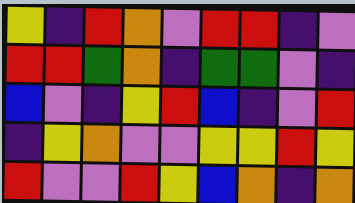[["yellow", "indigo", "red", "orange", "violet", "red", "red", "indigo", "violet"], ["red", "red", "green", "orange", "indigo", "green", "green", "violet", "indigo"], ["blue", "violet", "indigo", "yellow", "red", "blue", "indigo", "violet", "red"], ["indigo", "yellow", "orange", "violet", "violet", "yellow", "yellow", "red", "yellow"], ["red", "violet", "violet", "red", "yellow", "blue", "orange", "indigo", "orange"]]